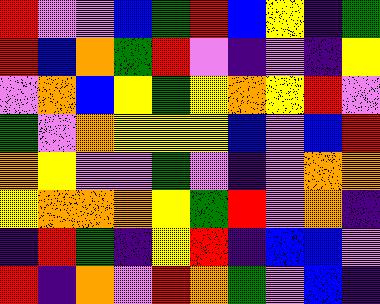[["red", "violet", "violet", "blue", "green", "red", "blue", "yellow", "indigo", "green"], ["red", "blue", "orange", "green", "red", "violet", "indigo", "violet", "indigo", "yellow"], ["violet", "orange", "blue", "yellow", "green", "yellow", "orange", "yellow", "red", "violet"], ["green", "violet", "orange", "yellow", "yellow", "yellow", "blue", "violet", "blue", "red"], ["orange", "yellow", "violet", "violet", "green", "violet", "indigo", "violet", "orange", "orange"], ["yellow", "orange", "orange", "orange", "yellow", "green", "red", "violet", "orange", "indigo"], ["indigo", "red", "green", "indigo", "yellow", "red", "indigo", "blue", "blue", "violet"], ["red", "indigo", "orange", "violet", "red", "orange", "green", "violet", "blue", "indigo"]]